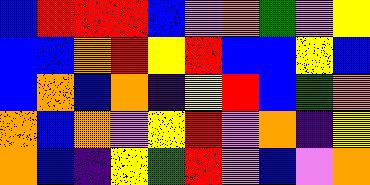[["blue", "red", "red", "red", "blue", "violet", "orange", "green", "violet", "yellow"], ["blue", "blue", "orange", "red", "yellow", "red", "blue", "blue", "yellow", "blue"], ["blue", "orange", "blue", "orange", "indigo", "yellow", "red", "blue", "green", "orange"], ["orange", "blue", "orange", "violet", "yellow", "red", "violet", "orange", "indigo", "yellow"], ["orange", "blue", "indigo", "yellow", "green", "red", "violet", "blue", "violet", "orange"]]